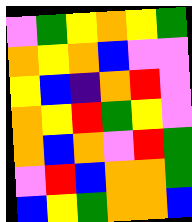[["violet", "green", "yellow", "orange", "yellow", "green"], ["orange", "yellow", "orange", "blue", "violet", "violet"], ["yellow", "blue", "indigo", "orange", "red", "violet"], ["orange", "yellow", "red", "green", "yellow", "violet"], ["orange", "blue", "orange", "violet", "red", "green"], ["violet", "red", "blue", "orange", "orange", "green"], ["blue", "yellow", "green", "orange", "orange", "blue"]]